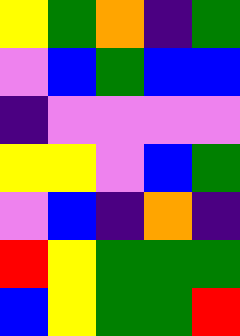[["yellow", "green", "orange", "indigo", "green"], ["violet", "blue", "green", "blue", "blue"], ["indigo", "violet", "violet", "violet", "violet"], ["yellow", "yellow", "violet", "blue", "green"], ["violet", "blue", "indigo", "orange", "indigo"], ["red", "yellow", "green", "green", "green"], ["blue", "yellow", "green", "green", "red"]]